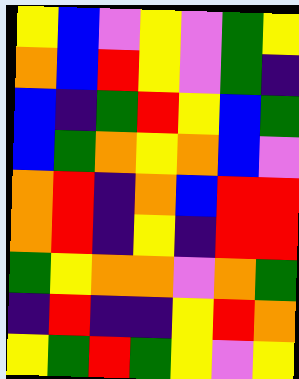[["yellow", "blue", "violet", "yellow", "violet", "green", "yellow"], ["orange", "blue", "red", "yellow", "violet", "green", "indigo"], ["blue", "indigo", "green", "red", "yellow", "blue", "green"], ["blue", "green", "orange", "yellow", "orange", "blue", "violet"], ["orange", "red", "indigo", "orange", "blue", "red", "red"], ["orange", "red", "indigo", "yellow", "indigo", "red", "red"], ["green", "yellow", "orange", "orange", "violet", "orange", "green"], ["indigo", "red", "indigo", "indigo", "yellow", "red", "orange"], ["yellow", "green", "red", "green", "yellow", "violet", "yellow"]]